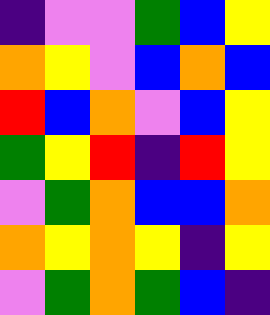[["indigo", "violet", "violet", "green", "blue", "yellow"], ["orange", "yellow", "violet", "blue", "orange", "blue"], ["red", "blue", "orange", "violet", "blue", "yellow"], ["green", "yellow", "red", "indigo", "red", "yellow"], ["violet", "green", "orange", "blue", "blue", "orange"], ["orange", "yellow", "orange", "yellow", "indigo", "yellow"], ["violet", "green", "orange", "green", "blue", "indigo"]]